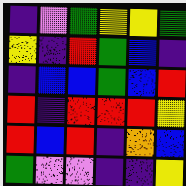[["indigo", "violet", "green", "yellow", "yellow", "green"], ["yellow", "indigo", "red", "green", "blue", "indigo"], ["indigo", "blue", "blue", "green", "blue", "red"], ["red", "indigo", "red", "red", "red", "yellow"], ["red", "blue", "red", "indigo", "orange", "blue"], ["green", "violet", "violet", "indigo", "indigo", "yellow"]]